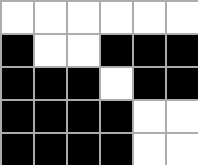[["white", "white", "white", "white", "white", "white"], ["black", "white", "white", "black", "black", "black"], ["black", "black", "black", "white", "black", "black"], ["black", "black", "black", "black", "white", "white"], ["black", "black", "black", "black", "white", "white"]]